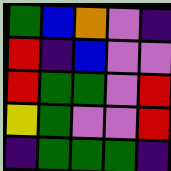[["green", "blue", "orange", "violet", "indigo"], ["red", "indigo", "blue", "violet", "violet"], ["red", "green", "green", "violet", "red"], ["yellow", "green", "violet", "violet", "red"], ["indigo", "green", "green", "green", "indigo"]]